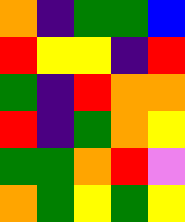[["orange", "indigo", "green", "green", "blue"], ["red", "yellow", "yellow", "indigo", "red"], ["green", "indigo", "red", "orange", "orange"], ["red", "indigo", "green", "orange", "yellow"], ["green", "green", "orange", "red", "violet"], ["orange", "green", "yellow", "green", "yellow"]]